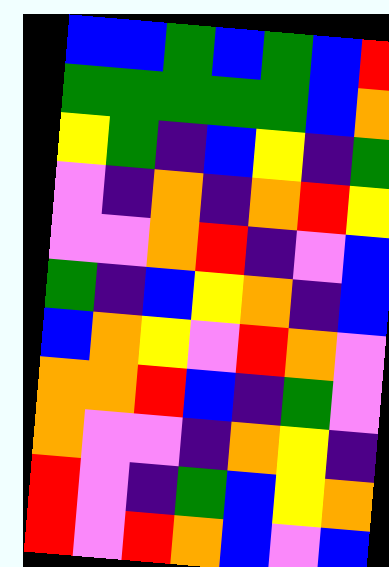[["blue", "blue", "green", "blue", "green", "blue", "red"], ["green", "green", "green", "green", "green", "blue", "orange"], ["yellow", "green", "indigo", "blue", "yellow", "indigo", "green"], ["violet", "indigo", "orange", "indigo", "orange", "red", "yellow"], ["violet", "violet", "orange", "red", "indigo", "violet", "blue"], ["green", "indigo", "blue", "yellow", "orange", "indigo", "blue"], ["blue", "orange", "yellow", "violet", "red", "orange", "violet"], ["orange", "orange", "red", "blue", "indigo", "green", "violet"], ["orange", "violet", "violet", "indigo", "orange", "yellow", "indigo"], ["red", "violet", "indigo", "green", "blue", "yellow", "orange"], ["red", "violet", "red", "orange", "blue", "violet", "blue"]]